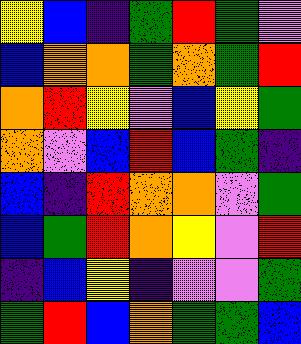[["yellow", "blue", "indigo", "green", "red", "green", "violet"], ["blue", "orange", "orange", "green", "orange", "green", "red"], ["orange", "red", "yellow", "violet", "blue", "yellow", "green"], ["orange", "violet", "blue", "red", "blue", "green", "indigo"], ["blue", "indigo", "red", "orange", "orange", "violet", "green"], ["blue", "green", "red", "orange", "yellow", "violet", "red"], ["indigo", "blue", "yellow", "indigo", "violet", "violet", "green"], ["green", "red", "blue", "orange", "green", "green", "blue"]]